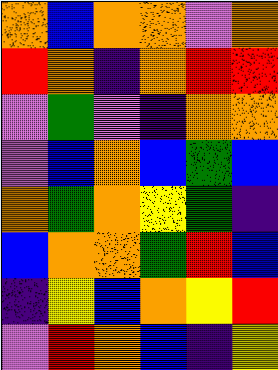[["orange", "blue", "orange", "orange", "violet", "orange"], ["red", "orange", "indigo", "orange", "red", "red"], ["violet", "green", "violet", "indigo", "orange", "orange"], ["violet", "blue", "orange", "blue", "green", "blue"], ["orange", "green", "orange", "yellow", "green", "indigo"], ["blue", "orange", "orange", "green", "red", "blue"], ["indigo", "yellow", "blue", "orange", "yellow", "red"], ["violet", "red", "orange", "blue", "indigo", "yellow"]]